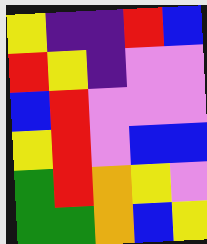[["yellow", "indigo", "indigo", "red", "blue"], ["red", "yellow", "indigo", "violet", "violet"], ["blue", "red", "violet", "violet", "violet"], ["yellow", "red", "violet", "blue", "blue"], ["green", "red", "orange", "yellow", "violet"], ["green", "green", "orange", "blue", "yellow"]]